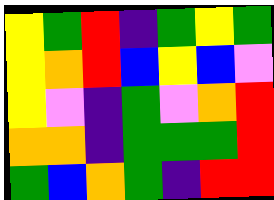[["yellow", "green", "red", "indigo", "green", "yellow", "green"], ["yellow", "orange", "red", "blue", "yellow", "blue", "violet"], ["yellow", "violet", "indigo", "green", "violet", "orange", "red"], ["orange", "orange", "indigo", "green", "green", "green", "red"], ["green", "blue", "orange", "green", "indigo", "red", "red"]]